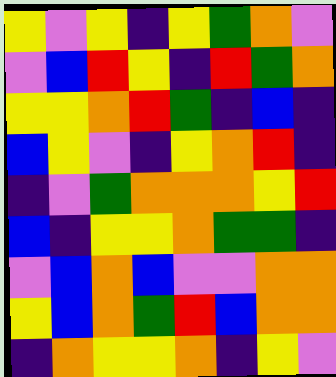[["yellow", "violet", "yellow", "indigo", "yellow", "green", "orange", "violet"], ["violet", "blue", "red", "yellow", "indigo", "red", "green", "orange"], ["yellow", "yellow", "orange", "red", "green", "indigo", "blue", "indigo"], ["blue", "yellow", "violet", "indigo", "yellow", "orange", "red", "indigo"], ["indigo", "violet", "green", "orange", "orange", "orange", "yellow", "red"], ["blue", "indigo", "yellow", "yellow", "orange", "green", "green", "indigo"], ["violet", "blue", "orange", "blue", "violet", "violet", "orange", "orange"], ["yellow", "blue", "orange", "green", "red", "blue", "orange", "orange"], ["indigo", "orange", "yellow", "yellow", "orange", "indigo", "yellow", "violet"]]